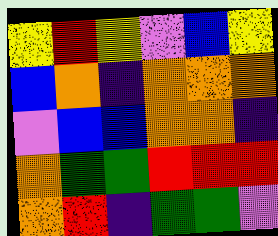[["yellow", "red", "yellow", "violet", "blue", "yellow"], ["blue", "orange", "indigo", "orange", "orange", "orange"], ["violet", "blue", "blue", "orange", "orange", "indigo"], ["orange", "green", "green", "red", "red", "red"], ["orange", "red", "indigo", "green", "green", "violet"]]